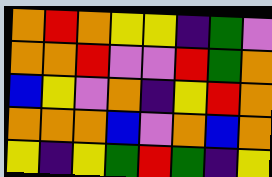[["orange", "red", "orange", "yellow", "yellow", "indigo", "green", "violet"], ["orange", "orange", "red", "violet", "violet", "red", "green", "orange"], ["blue", "yellow", "violet", "orange", "indigo", "yellow", "red", "orange"], ["orange", "orange", "orange", "blue", "violet", "orange", "blue", "orange"], ["yellow", "indigo", "yellow", "green", "red", "green", "indigo", "yellow"]]